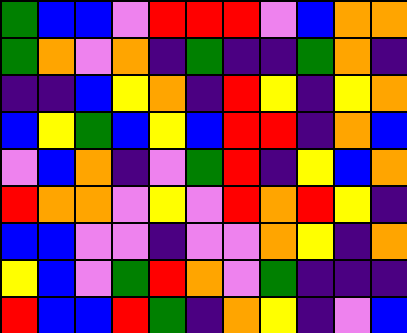[["green", "blue", "blue", "violet", "red", "red", "red", "violet", "blue", "orange", "orange"], ["green", "orange", "violet", "orange", "indigo", "green", "indigo", "indigo", "green", "orange", "indigo"], ["indigo", "indigo", "blue", "yellow", "orange", "indigo", "red", "yellow", "indigo", "yellow", "orange"], ["blue", "yellow", "green", "blue", "yellow", "blue", "red", "red", "indigo", "orange", "blue"], ["violet", "blue", "orange", "indigo", "violet", "green", "red", "indigo", "yellow", "blue", "orange"], ["red", "orange", "orange", "violet", "yellow", "violet", "red", "orange", "red", "yellow", "indigo"], ["blue", "blue", "violet", "violet", "indigo", "violet", "violet", "orange", "yellow", "indigo", "orange"], ["yellow", "blue", "violet", "green", "red", "orange", "violet", "green", "indigo", "indigo", "indigo"], ["red", "blue", "blue", "red", "green", "indigo", "orange", "yellow", "indigo", "violet", "blue"]]